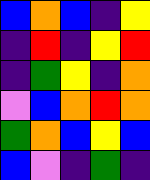[["blue", "orange", "blue", "indigo", "yellow"], ["indigo", "red", "indigo", "yellow", "red"], ["indigo", "green", "yellow", "indigo", "orange"], ["violet", "blue", "orange", "red", "orange"], ["green", "orange", "blue", "yellow", "blue"], ["blue", "violet", "indigo", "green", "indigo"]]